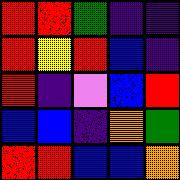[["red", "red", "green", "indigo", "indigo"], ["red", "yellow", "red", "blue", "indigo"], ["red", "indigo", "violet", "blue", "red"], ["blue", "blue", "indigo", "orange", "green"], ["red", "red", "blue", "blue", "orange"]]